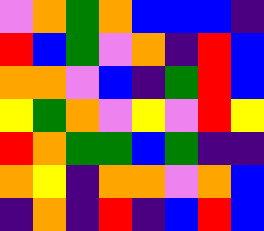[["violet", "orange", "green", "orange", "blue", "blue", "blue", "indigo"], ["red", "blue", "green", "violet", "orange", "indigo", "red", "blue"], ["orange", "orange", "violet", "blue", "indigo", "green", "red", "blue"], ["yellow", "green", "orange", "violet", "yellow", "violet", "red", "yellow"], ["red", "orange", "green", "green", "blue", "green", "indigo", "indigo"], ["orange", "yellow", "indigo", "orange", "orange", "violet", "orange", "blue"], ["indigo", "orange", "indigo", "red", "indigo", "blue", "red", "blue"]]